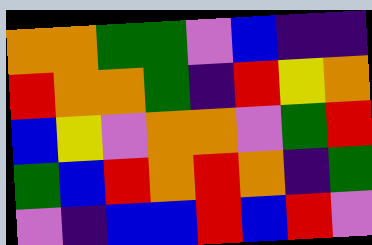[["orange", "orange", "green", "green", "violet", "blue", "indigo", "indigo"], ["red", "orange", "orange", "green", "indigo", "red", "yellow", "orange"], ["blue", "yellow", "violet", "orange", "orange", "violet", "green", "red"], ["green", "blue", "red", "orange", "red", "orange", "indigo", "green"], ["violet", "indigo", "blue", "blue", "red", "blue", "red", "violet"]]